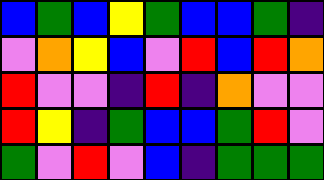[["blue", "green", "blue", "yellow", "green", "blue", "blue", "green", "indigo"], ["violet", "orange", "yellow", "blue", "violet", "red", "blue", "red", "orange"], ["red", "violet", "violet", "indigo", "red", "indigo", "orange", "violet", "violet"], ["red", "yellow", "indigo", "green", "blue", "blue", "green", "red", "violet"], ["green", "violet", "red", "violet", "blue", "indigo", "green", "green", "green"]]